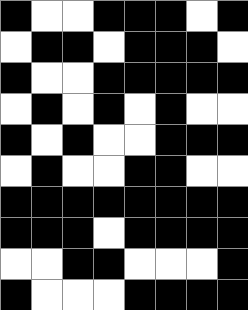[["black", "white", "white", "black", "black", "black", "white", "black"], ["white", "black", "black", "white", "black", "black", "black", "white"], ["black", "white", "white", "black", "black", "black", "black", "black"], ["white", "black", "white", "black", "white", "black", "white", "white"], ["black", "white", "black", "white", "white", "black", "black", "black"], ["white", "black", "white", "white", "black", "black", "white", "white"], ["black", "black", "black", "black", "black", "black", "black", "black"], ["black", "black", "black", "white", "black", "black", "black", "black"], ["white", "white", "black", "black", "white", "white", "white", "black"], ["black", "white", "white", "white", "black", "black", "black", "black"]]